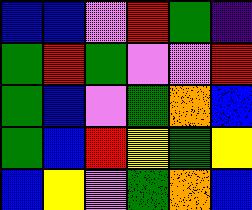[["blue", "blue", "violet", "red", "green", "indigo"], ["green", "red", "green", "violet", "violet", "red"], ["green", "blue", "violet", "green", "orange", "blue"], ["green", "blue", "red", "yellow", "green", "yellow"], ["blue", "yellow", "violet", "green", "orange", "blue"]]